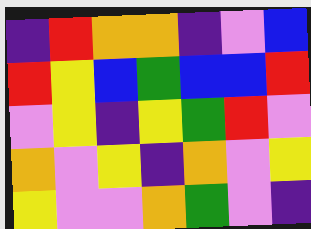[["indigo", "red", "orange", "orange", "indigo", "violet", "blue"], ["red", "yellow", "blue", "green", "blue", "blue", "red"], ["violet", "yellow", "indigo", "yellow", "green", "red", "violet"], ["orange", "violet", "yellow", "indigo", "orange", "violet", "yellow"], ["yellow", "violet", "violet", "orange", "green", "violet", "indigo"]]